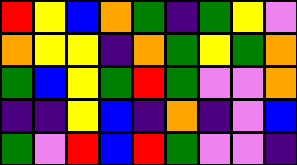[["red", "yellow", "blue", "orange", "green", "indigo", "green", "yellow", "violet"], ["orange", "yellow", "yellow", "indigo", "orange", "green", "yellow", "green", "orange"], ["green", "blue", "yellow", "green", "red", "green", "violet", "violet", "orange"], ["indigo", "indigo", "yellow", "blue", "indigo", "orange", "indigo", "violet", "blue"], ["green", "violet", "red", "blue", "red", "green", "violet", "violet", "indigo"]]